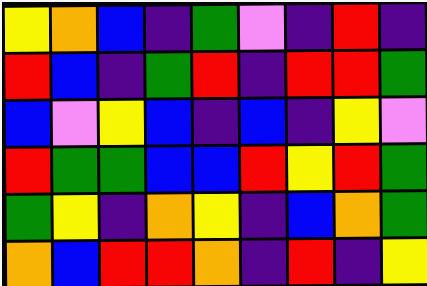[["yellow", "orange", "blue", "indigo", "green", "violet", "indigo", "red", "indigo"], ["red", "blue", "indigo", "green", "red", "indigo", "red", "red", "green"], ["blue", "violet", "yellow", "blue", "indigo", "blue", "indigo", "yellow", "violet"], ["red", "green", "green", "blue", "blue", "red", "yellow", "red", "green"], ["green", "yellow", "indigo", "orange", "yellow", "indigo", "blue", "orange", "green"], ["orange", "blue", "red", "red", "orange", "indigo", "red", "indigo", "yellow"]]